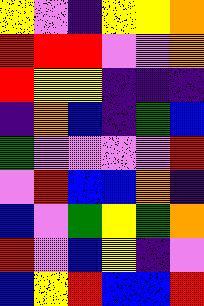[["yellow", "violet", "indigo", "yellow", "yellow", "orange"], ["red", "red", "red", "violet", "violet", "orange"], ["red", "yellow", "yellow", "indigo", "indigo", "indigo"], ["indigo", "orange", "blue", "indigo", "green", "blue"], ["green", "violet", "violet", "violet", "violet", "red"], ["violet", "red", "blue", "blue", "orange", "indigo"], ["blue", "violet", "green", "yellow", "green", "orange"], ["red", "violet", "blue", "yellow", "indigo", "violet"], ["blue", "yellow", "red", "blue", "blue", "red"]]